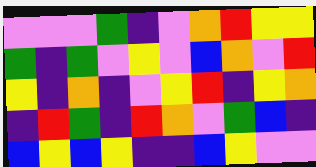[["violet", "violet", "violet", "green", "indigo", "violet", "orange", "red", "yellow", "yellow"], ["green", "indigo", "green", "violet", "yellow", "violet", "blue", "orange", "violet", "red"], ["yellow", "indigo", "orange", "indigo", "violet", "yellow", "red", "indigo", "yellow", "orange"], ["indigo", "red", "green", "indigo", "red", "orange", "violet", "green", "blue", "indigo"], ["blue", "yellow", "blue", "yellow", "indigo", "indigo", "blue", "yellow", "violet", "violet"]]